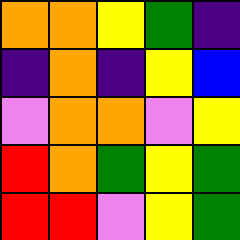[["orange", "orange", "yellow", "green", "indigo"], ["indigo", "orange", "indigo", "yellow", "blue"], ["violet", "orange", "orange", "violet", "yellow"], ["red", "orange", "green", "yellow", "green"], ["red", "red", "violet", "yellow", "green"]]